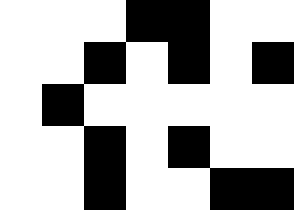[["white", "white", "white", "black", "black", "white", "white"], ["white", "white", "black", "white", "black", "white", "black"], ["white", "black", "white", "white", "white", "white", "white"], ["white", "white", "black", "white", "black", "white", "white"], ["white", "white", "black", "white", "white", "black", "black"]]